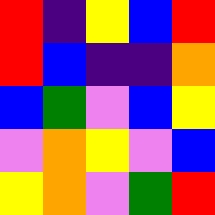[["red", "indigo", "yellow", "blue", "red"], ["red", "blue", "indigo", "indigo", "orange"], ["blue", "green", "violet", "blue", "yellow"], ["violet", "orange", "yellow", "violet", "blue"], ["yellow", "orange", "violet", "green", "red"]]